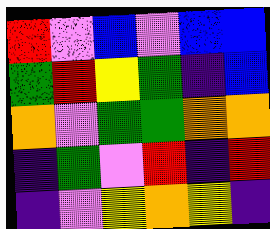[["red", "violet", "blue", "violet", "blue", "blue"], ["green", "red", "yellow", "green", "indigo", "blue"], ["orange", "violet", "green", "green", "orange", "orange"], ["indigo", "green", "violet", "red", "indigo", "red"], ["indigo", "violet", "yellow", "orange", "yellow", "indigo"]]